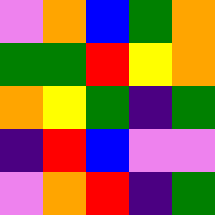[["violet", "orange", "blue", "green", "orange"], ["green", "green", "red", "yellow", "orange"], ["orange", "yellow", "green", "indigo", "green"], ["indigo", "red", "blue", "violet", "violet"], ["violet", "orange", "red", "indigo", "green"]]